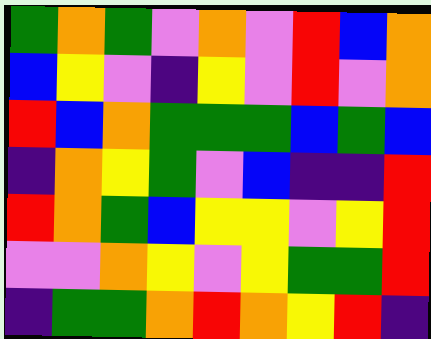[["green", "orange", "green", "violet", "orange", "violet", "red", "blue", "orange"], ["blue", "yellow", "violet", "indigo", "yellow", "violet", "red", "violet", "orange"], ["red", "blue", "orange", "green", "green", "green", "blue", "green", "blue"], ["indigo", "orange", "yellow", "green", "violet", "blue", "indigo", "indigo", "red"], ["red", "orange", "green", "blue", "yellow", "yellow", "violet", "yellow", "red"], ["violet", "violet", "orange", "yellow", "violet", "yellow", "green", "green", "red"], ["indigo", "green", "green", "orange", "red", "orange", "yellow", "red", "indigo"]]